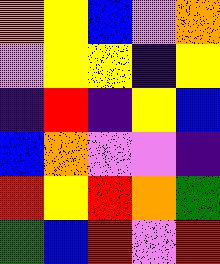[["orange", "yellow", "blue", "violet", "orange"], ["violet", "yellow", "yellow", "indigo", "yellow"], ["indigo", "red", "indigo", "yellow", "blue"], ["blue", "orange", "violet", "violet", "indigo"], ["red", "yellow", "red", "orange", "green"], ["green", "blue", "red", "violet", "red"]]